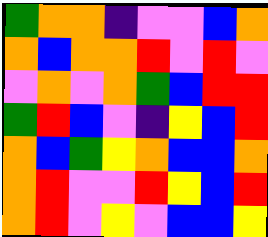[["green", "orange", "orange", "indigo", "violet", "violet", "blue", "orange"], ["orange", "blue", "orange", "orange", "red", "violet", "red", "violet"], ["violet", "orange", "violet", "orange", "green", "blue", "red", "red"], ["green", "red", "blue", "violet", "indigo", "yellow", "blue", "red"], ["orange", "blue", "green", "yellow", "orange", "blue", "blue", "orange"], ["orange", "red", "violet", "violet", "red", "yellow", "blue", "red"], ["orange", "red", "violet", "yellow", "violet", "blue", "blue", "yellow"]]